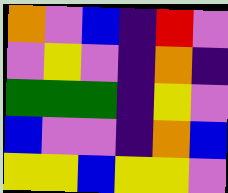[["orange", "violet", "blue", "indigo", "red", "violet"], ["violet", "yellow", "violet", "indigo", "orange", "indigo"], ["green", "green", "green", "indigo", "yellow", "violet"], ["blue", "violet", "violet", "indigo", "orange", "blue"], ["yellow", "yellow", "blue", "yellow", "yellow", "violet"]]